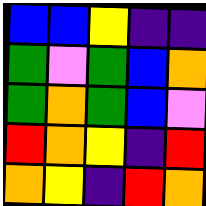[["blue", "blue", "yellow", "indigo", "indigo"], ["green", "violet", "green", "blue", "orange"], ["green", "orange", "green", "blue", "violet"], ["red", "orange", "yellow", "indigo", "red"], ["orange", "yellow", "indigo", "red", "orange"]]